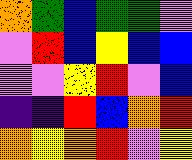[["orange", "green", "blue", "green", "green", "violet"], ["violet", "red", "blue", "yellow", "blue", "blue"], ["violet", "violet", "yellow", "red", "violet", "blue"], ["indigo", "indigo", "red", "blue", "orange", "red"], ["orange", "yellow", "orange", "red", "violet", "yellow"]]